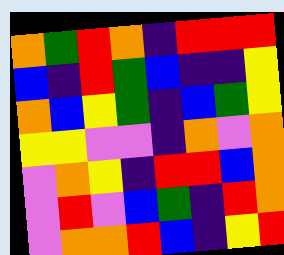[["orange", "green", "red", "orange", "indigo", "red", "red", "red"], ["blue", "indigo", "red", "green", "blue", "indigo", "indigo", "yellow"], ["orange", "blue", "yellow", "green", "indigo", "blue", "green", "yellow"], ["yellow", "yellow", "violet", "violet", "indigo", "orange", "violet", "orange"], ["violet", "orange", "yellow", "indigo", "red", "red", "blue", "orange"], ["violet", "red", "violet", "blue", "green", "indigo", "red", "orange"], ["violet", "orange", "orange", "red", "blue", "indigo", "yellow", "red"]]